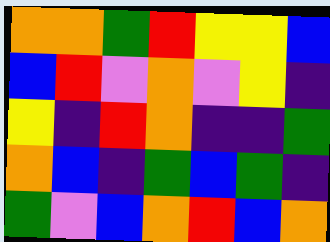[["orange", "orange", "green", "red", "yellow", "yellow", "blue"], ["blue", "red", "violet", "orange", "violet", "yellow", "indigo"], ["yellow", "indigo", "red", "orange", "indigo", "indigo", "green"], ["orange", "blue", "indigo", "green", "blue", "green", "indigo"], ["green", "violet", "blue", "orange", "red", "blue", "orange"]]